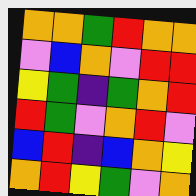[["orange", "orange", "green", "red", "orange", "orange"], ["violet", "blue", "orange", "violet", "red", "red"], ["yellow", "green", "indigo", "green", "orange", "red"], ["red", "green", "violet", "orange", "red", "violet"], ["blue", "red", "indigo", "blue", "orange", "yellow"], ["orange", "red", "yellow", "green", "violet", "orange"]]